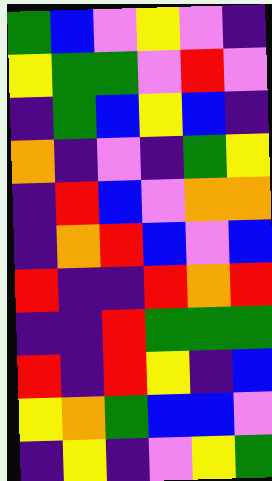[["green", "blue", "violet", "yellow", "violet", "indigo"], ["yellow", "green", "green", "violet", "red", "violet"], ["indigo", "green", "blue", "yellow", "blue", "indigo"], ["orange", "indigo", "violet", "indigo", "green", "yellow"], ["indigo", "red", "blue", "violet", "orange", "orange"], ["indigo", "orange", "red", "blue", "violet", "blue"], ["red", "indigo", "indigo", "red", "orange", "red"], ["indigo", "indigo", "red", "green", "green", "green"], ["red", "indigo", "red", "yellow", "indigo", "blue"], ["yellow", "orange", "green", "blue", "blue", "violet"], ["indigo", "yellow", "indigo", "violet", "yellow", "green"]]